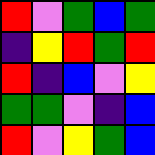[["red", "violet", "green", "blue", "green"], ["indigo", "yellow", "red", "green", "red"], ["red", "indigo", "blue", "violet", "yellow"], ["green", "green", "violet", "indigo", "blue"], ["red", "violet", "yellow", "green", "blue"]]